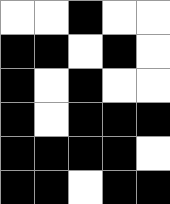[["white", "white", "black", "white", "white"], ["black", "black", "white", "black", "white"], ["black", "white", "black", "white", "white"], ["black", "white", "black", "black", "black"], ["black", "black", "black", "black", "white"], ["black", "black", "white", "black", "black"]]